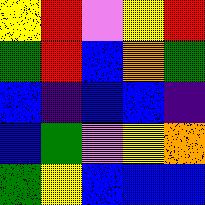[["yellow", "red", "violet", "yellow", "red"], ["green", "red", "blue", "orange", "green"], ["blue", "indigo", "blue", "blue", "indigo"], ["blue", "green", "violet", "yellow", "orange"], ["green", "yellow", "blue", "blue", "blue"]]